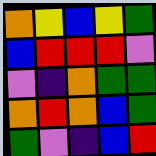[["orange", "yellow", "blue", "yellow", "green"], ["blue", "red", "red", "red", "violet"], ["violet", "indigo", "orange", "green", "green"], ["orange", "red", "orange", "blue", "green"], ["green", "violet", "indigo", "blue", "red"]]